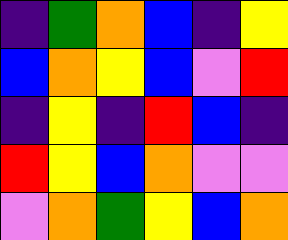[["indigo", "green", "orange", "blue", "indigo", "yellow"], ["blue", "orange", "yellow", "blue", "violet", "red"], ["indigo", "yellow", "indigo", "red", "blue", "indigo"], ["red", "yellow", "blue", "orange", "violet", "violet"], ["violet", "orange", "green", "yellow", "blue", "orange"]]